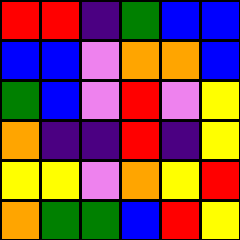[["red", "red", "indigo", "green", "blue", "blue"], ["blue", "blue", "violet", "orange", "orange", "blue"], ["green", "blue", "violet", "red", "violet", "yellow"], ["orange", "indigo", "indigo", "red", "indigo", "yellow"], ["yellow", "yellow", "violet", "orange", "yellow", "red"], ["orange", "green", "green", "blue", "red", "yellow"]]